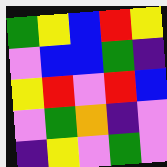[["green", "yellow", "blue", "red", "yellow"], ["violet", "blue", "blue", "green", "indigo"], ["yellow", "red", "violet", "red", "blue"], ["violet", "green", "orange", "indigo", "violet"], ["indigo", "yellow", "violet", "green", "violet"]]